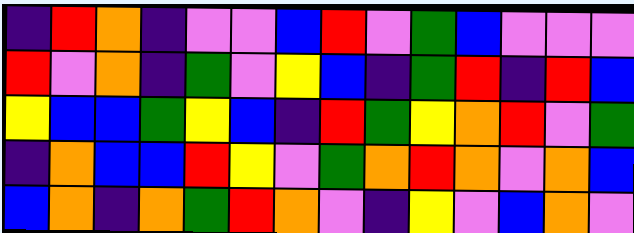[["indigo", "red", "orange", "indigo", "violet", "violet", "blue", "red", "violet", "green", "blue", "violet", "violet", "violet"], ["red", "violet", "orange", "indigo", "green", "violet", "yellow", "blue", "indigo", "green", "red", "indigo", "red", "blue"], ["yellow", "blue", "blue", "green", "yellow", "blue", "indigo", "red", "green", "yellow", "orange", "red", "violet", "green"], ["indigo", "orange", "blue", "blue", "red", "yellow", "violet", "green", "orange", "red", "orange", "violet", "orange", "blue"], ["blue", "orange", "indigo", "orange", "green", "red", "orange", "violet", "indigo", "yellow", "violet", "blue", "orange", "violet"]]